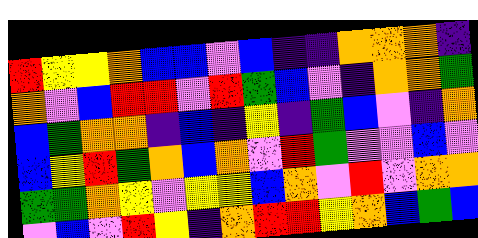[["red", "yellow", "yellow", "orange", "blue", "blue", "violet", "blue", "indigo", "indigo", "orange", "orange", "orange", "indigo"], ["orange", "violet", "blue", "red", "red", "violet", "red", "green", "blue", "violet", "indigo", "orange", "orange", "green"], ["blue", "green", "orange", "orange", "indigo", "blue", "indigo", "yellow", "indigo", "green", "blue", "violet", "indigo", "orange"], ["blue", "yellow", "red", "green", "orange", "blue", "orange", "violet", "red", "green", "violet", "violet", "blue", "violet"], ["green", "green", "orange", "yellow", "violet", "yellow", "yellow", "blue", "orange", "violet", "red", "violet", "orange", "orange"], ["violet", "blue", "violet", "red", "yellow", "indigo", "orange", "red", "red", "yellow", "orange", "blue", "green", "blue"]]